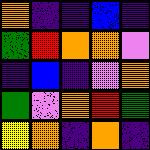[["orange", "indigo", "indigo", "blue", "indigo"], ["green", "red", "orange", "orange", "violet"], ["indigo", "blue", "indigo", "violet", "orange"], ["green", "violet", "orange", "red", "green"], ["yellow", "orange", "indigo", "orange", "indigo"]]